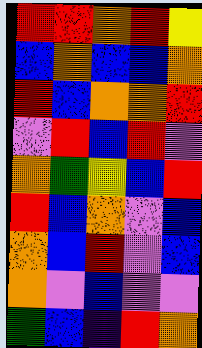[["red", "red", "orange", "red", "yellow"], ["blue", "orange", "blue", "blue", "orange"], ["red", "blue", "orange", "orange", "red"], ["violet", "red", "blue", "red", "violet"], ["orange", "green", "yellow", "blue", "red"], ["red", "blue", "orange", "violet", "blue"], ["orange", "blue", "red", "violet", "blue"], ["orange", "violet", "blue", "violet", "violet"], ["green", "blue", "indigo", "red", "orange"]]